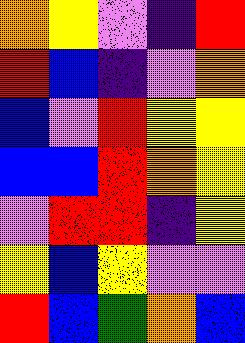[["orange", "yellow", "violet", "indigo", "red"], ["red", "blue", "indigo", "violet", "orange"], ["blue", "violet", "red", "yellow", "yellow"], ["blue", "blue", "red", "orange", "yellow"], ["violet", "red", "red", "indigo", "yellow"], ["yellow", "blue", "yellow", "violet", "violet"], ["red", "blue", "green", "orange", "blue"]]